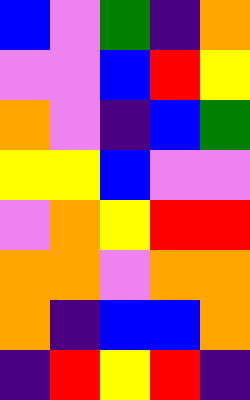[["blue", "violet", "green", "indigo", "orange"], ["violet", "violet", "blue", "red", "yellow"], ["orange", "violet", "indigo", "blue", "green"], ["yellow", "yellow", "blue", "violet", "violet"], ["violet", "orange", "yellow", "red", "red"], ["orange", "orange", "violet", "orange", "orange"], ["orange", "indigo", "blue", "blue", "orange"], ["indigo", "red", "yellow", "red", "indigo"]]